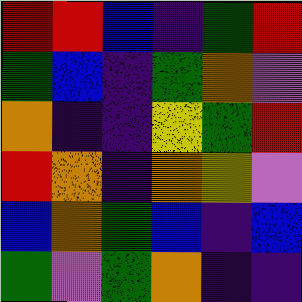[["red", "red", "blue", "indigo", "green", "red"], ["green", "blue", "indigo", "green", "orange", "violet"], ["orange", "indigo", "indigo", "yellow", "green", "red"], ["red", "orange", "indigo", "orange", "yellow", "violet"], ["blue", "orange", "green", "blue", "indigo", "blue"], ["green", "violet", "green", "orange", "indigo", "indigo"]]